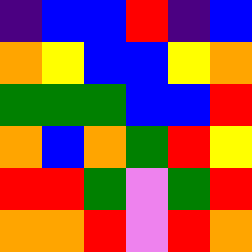[["indigo", "blue", "blue", "red", "indigo", "blue"], ["orange", "yellow", "blue", "blue", "yellow", "orange"], ["green", "green", "green", "blue", "blue", "red"], ["orange", "blue", "orange", "green", "red", "yellow"], ["red", "red", "green", "violet", "green", "red"], ["orange", "orange", "red", "violet", "red", "orange"]]